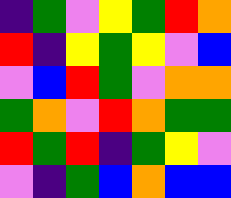[["indigo", "green", "violet", "yellow", "green", "red", "orange"], ["red", "indigo", "yellow", "green", "yellow", "violet", "blue"], ["violet", "blue", "red", "green", "violet", "orange", "orange"], ["green", "orange", "violet", "red", "orange", "green", "green"], ["red", "green", "red", "indigo", "green", "yellow", "violet"], ["violet", "indigo", "green", "blue", "orange", "blue", "blue"]]